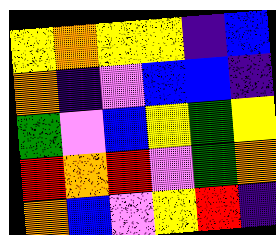[["yellow", "orange", "yellow", "yellow", "indigo", "blue"], ["orange", "indigo", "violet", "blue", "blue", "indigo"], ["green", "violet", "blue", "yellow", "green", "yellow"], ["red", "orange", "red", "violet", "green", "orange"], ["orange", "blue", "violet", "yellow", "red", "indigo"]]